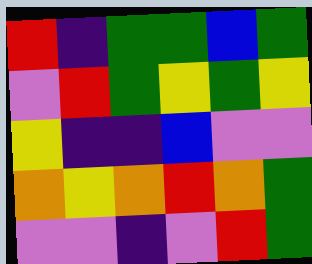[["red", "indigo", "green", "green", "blue", "green"], ["violet", "red", "green", "yellow", "green", "yellow"], ["yellow", "indigo", "indigo", "blue", "violet", "violet"], ["orange", "yellow", "orange", "red", "orange", "green"], ["violet", "violet", "indigo", "violet", "red", "green"]]